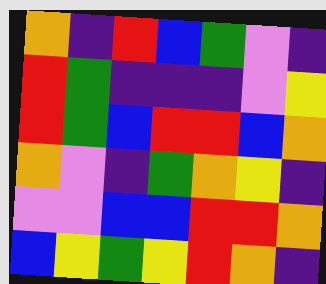[["orange", "indigo", "red", "blue", "green", "violet", "indigo"], ["red", "green", "indigo", "indigo", "indigo", "violet", "yellow"], ["red", "green", "blue", "red", "red", "blue", "orange"], ["orange", "violet", "indigo", "green", "orange", "yellow", "indigo"], ["violet", "violet", "blue", "blue", "red", "red", "orange"], ["blue", "yellow", "green", "yellow", "red", "orange", "indigo"]]